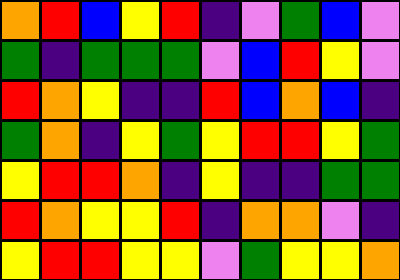[["orange", "red", "blue", "yellow", "red", "indigo", "violet", "green", "blue", "violet"], ["green", "indigo", "green", "green", "green", "violet", "blue", "red", "yellow", "violet"], ["red", "orange", "yellow", "indigo", "indigo", "red", "blue", "orange", "blue", "indigo"], ["green", "orange", "indigo", "yellow", "green", "yellow", "red", "red", "yellow", "green"], ["yellow", "red", "red", "orange", "indigo", "yellow", "indigo", "indigo", "green", "green"], ["red", "orange", "yellow", "yellow", "red", "indigo", "orange", "orange", "violet", "indigo"], ["yellow", "red", "red", "yellow", "yellow", "violet", "green", "yellow", "yellow", "orange"]]